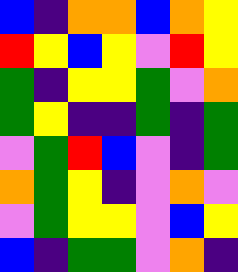[["blue", "indigo", "orange", "orange", "blue", "orange", "yellow"], ["red", "yellow", "blue", "yellow", "violet", "red", "yellow"], ["green", "indigo", "yellow", "yellow", "green", "violet", "orange"], ["green", "yellow", "indigo", "indigo", "green", "indigo", "green"], ["violet", "green", "red", "blue", "violet", "indigo", "green"], ["orange", "green", "yellow", "indigo", "violet", "orange", "violet"], ["violet", "green", "yellow", "yellow", "violet", "blue", "yellow"], ["blue", "indigo", "green", "green", "violet", "orange", "indigo"]]